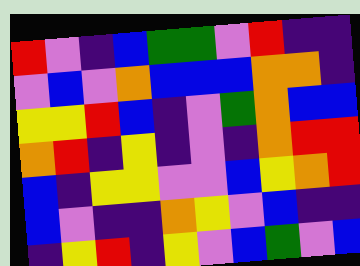[["red", "violet", "indigo", "blue", "green", "green", "violet", "red", "indigo", "indigo"], ["violet", "blue", "violet", "orange", "blue", "blue", "blue", "orange", "orange", "indigo"], ["yellow", "yellow", "red", "blue", "indigo", "violet", "green", "orange", "blue", "blue"], ["orange", "red", "indigo", "yellow", "indigo", "violet", "indigo", "orange", "red", "red"], ["blue", "indigo", "yellow", "yellow", "violet", "violet", "blue", "yellow", "orange", "red"], ["blue", "violet", "indigo", "indigo", "orange", "yellow", "violet", "blue", "indigo", "indigo"], ["indigo", "yellow", "red", "indigo", "yellow", "violet", "blue", "green", "violet", "blue"]]